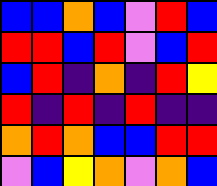[["blue", "blue", "orange", "blue", "violet", "red", "blue"], ["red", "red", "blue", "red", "violet", "blue", "red"], ["blue", "red", "indigo", "orange", "indigo", "red", "yellow"], ["red", "indigo", "red", "indigo", "red", "indigo", "indigo"], ["orange", "red", "orange", "blue", "blue", "red", "red"], ["violet", "blue", "yellow", "orange", "violet", "orange", "blue"]]